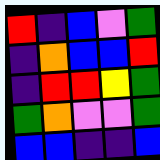[["red", "indigo", "blue", "violet", "green"], ["indigo", "orange", "blue", "blue", "red"], ["indigo", "red", "red", "yellow", "green"], ["green", "orange", "violet", "violet", "green"], ["blue", "blue", "indigo", "indigo", "blue"]]